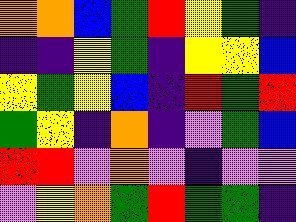[["orange", "orange", "blue", "green", "red", "yellow", "green", "indigo"], ["indigo", "indigo", "yellow", "green", "indigo", "yellow", "yellow", "blue"], ["yellow", "green", "yellow", "blue", "indigo", "red", "green", "red"], ["green", "yellow", "indigo", "orange", "indigo", "violet", "green", "blue"], ["red", "red", "violet", "orange", "violet", "indigo", "violet", "violet"], ["violet", "yellow", "orange", "green", "red", "green", "green", "indigo"]]